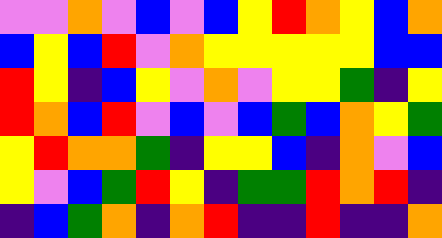[["violet", "violet", "orange", "violet", "blue", "violet", "blue", "yellow", "red", "orange", "yellow", "blue", "orange"], ["blue", "yellow", "blue", "red", "violet", "orange", "yellow", "yellow", "yellow", "yellow", "yellow", "blue", "blue"], ["red", "yellow", "indigo", "blue", "yellow", "violet", "orange", "violet", "yellow", "yellow", "green", "indigo", "yellow"], ["red", "orange", "blue", "red", "violet", "blue", "violet", "blue", "green", "blue", "orange", "yellow", "green"], ["yellow", "red", "orange", "orange", "green", "indigo", "yellow", "yellow", "blue", "indigo", "orange", "violet", "blue"], ["yellow", "violet", "blue", "green", "red", "yellow", "indigo", "green", "green", "red", "orange", "red", "indigo"], ["indigo", "blue", "green", "orange", "indigo", "orange", "red", "indigo", "indigo", "red", "indigo", "indigo", "orange"]]